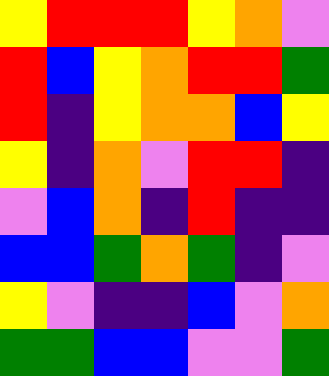[["yellow", "red", "red", "red", "yellow", "orange", "violet"], ["red", "blue", "yellow", "orange", "red", "red", "green"], ["red", "indigo", "yellow", "orange", "orange", "blue", "yellow"], ["yellow", "indigo", "orange", "violet", "red", "red", "indigo"], ["violet", "blue", "orange", "indigo", "red", "indigo", "indigo"], ["blue", "blue", "green", "orange", "green", "indigo", "violet"], ["yellow", "violet", "indigo", "indigo", "blue", "violet", "orange"], ["green", "green", "blue", "blue", "violet", "violet", "green"]]